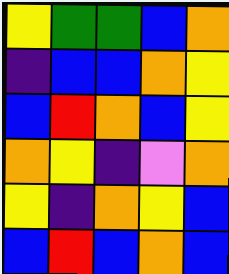[["yellow", "green", "green", "blue", "orange"], ["indigo", "blue", "blue", "orange", "yellow"], ["blue", "red", "orange", "blue", "yellow"], ["orange", "yellow", "indigo", "violet", "orange"], ["yellow", "indigo", "orange", "yellow", "blue"], ["blue", "red", "blue", "orange", "blue"]]